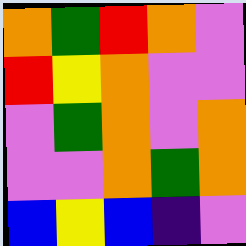[["orange", "green", "red", "orange", "violet"], ["red", "yellow", "orange", "violet", "violet"], ["violet", "green", "orange", "violet", "orange"], ["violet", "violet", "orange", "green", "orange"], ["blue", "yellow", "blue", "indigo", "violet"]]